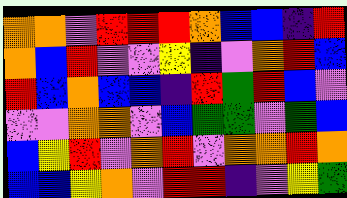[["orange", "orange", "violet", "red", "red", "red", "orange", "blue", "blue", "indigo", "red"], ["orange", "blue", "red", "violet", "violet", "yellow", "indigo", "violet", "orange", "red", "blue"], ["red", "blue", "orange", "blue", "blue", "indigo", "red", "green", "red", "blue", "violet"], ["violet", "violet", "orange", "orange", "violet", "blue", "green", "green", "violet", "green", "blue"], ["blue", "yellow", "red", "violet", "orange", "red", "violet", "orange", "orange", "red", "orange"], ["blue", "blue", "yellow", "orange", "violet", "red", "red", "indigo", "violet", "yellow", "green"]]